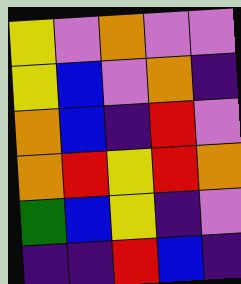[["yellow", "violet", "orange", "violet", "violet"], ["yellow", "blue", "violet", "orange", "indigo"], ["orange", "blue", "indigo", "red", "violet"], ["orange", "red", "yellow", "red", "orange"], ["green", "blue", "yellow", "indigo", "violet"], ["indigo", "indigo", "red", "blue", "indigo"]]